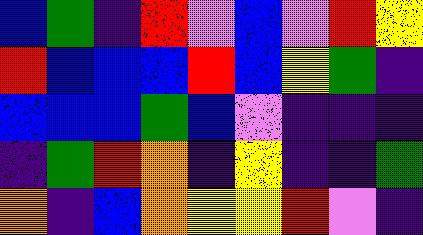[["blue", "green", "indigo", "red", "violet", "blue", "violet", "red", "yellow"], ["red", "blue", "blue", "blue", "red", "blue", "yellow", "green", "indigo"], ["blue", "blue", "blue", "green", "blue", "violet", "indigo", "indigo", "indigo"], ["indigo", "green", "red", "orange", "indigo", "yellow", "indigo", "indigo", "green"], ["orange", "indigo", "blue", "orange", "yellow", "yellow", "red", "violet", "indigo"]]